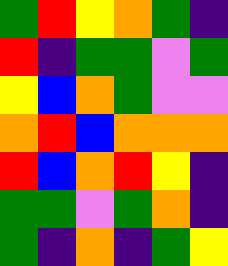[["green", "red", "yellow", "orange", "green", "indigo"], ["red", "indigo", "green", "green", "violet", "green"], ["yellow", "blue", "orange", "green", "violet", "violet"], ["orange", "red", "blue", "orange", "orange", "orange"], ["red", "blue", "orange", "red", "yellow", "indigo"], ["green", "green", "violet", "green", "orange", "indigo"], ["green", "indigo", "orange", "indigo", "green", "yellow"]]